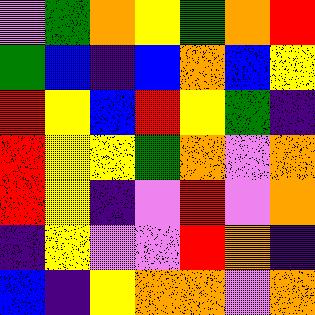[["violet", "green", "orange", "yellow", "green", "orange", "red"], ["green", "blue", "indigo", "blue", "orange", "blue", "yellow"], ["red", "yellow", "blue", "red", "yellow", "green", "indigo"], ["red", "yellow", "yellow", "green", "orange", "violet", "orange"], ["red", "yellow", "indigo", "violet", "red", "violet", "orange"], ["indigo", "yellow", "violet", "violet", "red", "orange", "indigo"], ["blue", "indigo", "yellow", "orange", "orange", "violet", "orange"]]